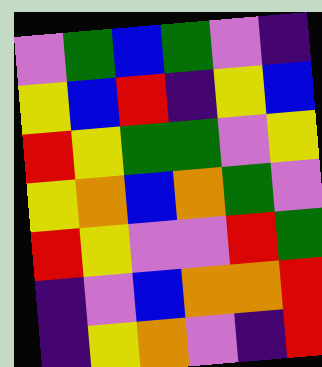[["violet", "green", "blue", "green", "violet", "indigo"], ["yellow", "blue", "red", "indigo", "yellow", "blue"], ["red", "yellow", "green", "green", "violet", "yellow"], ["yellow", "orange", "blue", "orange", "green", "violet"], ["red", "yellow", "violet", "violet", "red", "green"], ["indigo", "violet", "blue", "orange", "orange", "red"], ["indigo", "yellow", "orange", "violet", "indigo", "red"]]